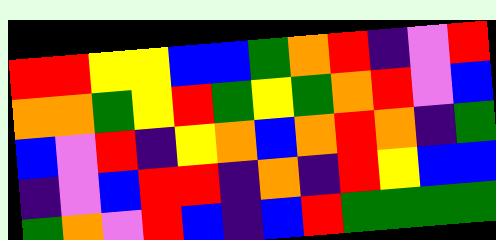[["red", "red", "yellow", "yellow", "blue", "blue", "green", "orange", "red", "indigo", "violet", "red"], ["orange", "orange", "green", "yellow", "red", "green", "yellow", "green", "orange", "red", "violet", "blue"], ["blue", "violet", "red", "indigo", "yellow", "orange", "blue", "orange", "red", "orange", "indigo", "green"], ["indigo", "violet", "blue", "red", "red", "indigo", "orange", "indigo", "red", "yellow", "blue", "blue"], ["green", "orange", "violet", "red", "blue", "indigo", "blue", "red", "green", "green", "green", "green"]]